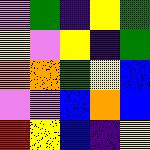[["violet", "green", "indigo", "yellow", "green"], ["yellow", "violet", "yellow", "indigo", "green"], ["orange", "orange", "green", "yellow", "blue"], ["violet", "violet", "blue", "orange", "blue"], ["red", "yellow", "blue", "indigo", "yellow"]]